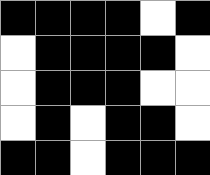[["black", "black", "black", "black", "white", "black"], ["white", "black", "black", "black", "black", "white"], ["white", "black", "black", "black", "white", "white"], ["white", "black", "white", "black", "black", "white"], ["black", "black", "white", "black", "black", "black"]]